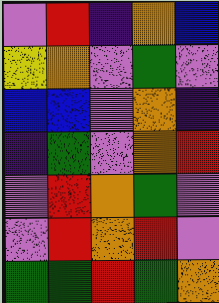[["violet", "red", "indigo", "orange", "blue"], ["yellow", "orange", "violet", "green", "violet"], ["blue", "blue", "violet", "orange", "indigo"], ["indigo", "green", "violet", "orange", "red"], ["violet", "red", "orange", "green", "violet"], ["violet", "red", "orange", "red", "violet"], ["green", "green", "red", "green", "orange"]]